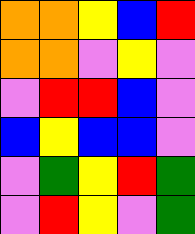[["orange", "orange", "yellow", "blue", "red"], ["orange", "orange", "violet", "yellow", "violet"], ["violet", "red", "red", "blue", "violet"], ["blue", "yellow", "blue", "blue", "violet"], ["violet", "green", "yellow", "red", "green"], ["violet", "red", "yellow", "violet", "green"]]